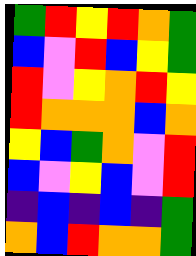[["green", "red", "yellow", "red", "orange", "green"], ["blue", "violet", "red", "blue", "yellow", "green"], ["red", "violet", "yellow", "orange", "red", "yellow"], ["red", "orange", "orange", "orange", "blue", "orange"], ["yellow", "blue", "green", "orange", "violet", "red"], ["blue", "violet", "yellow", "blue", "violet", "red"], ["indigo", "blue", "indigo", "blue", "indigo", "green"], ["orange", "blue", "red", "orange", "orange", "green"]]